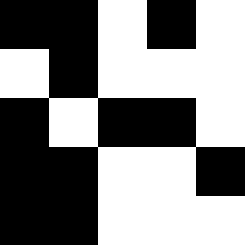[["black", "black", "white", "black", "white"], ["white", "black", "white", "white", "white"], ["black", "white", "black", "black", "white"], ["black", "black", "white", "white", "black"], ["black", "black", "white", "white", "white"]]